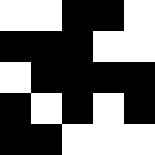[["white", "white", "black", "black", "white"], ["black", "black", "black", "white", "white"], ["white", "black", "black", "black", "black"], ["black", "white", "black", "white", "black"], ["black", "black", "white", "white", "white"]]